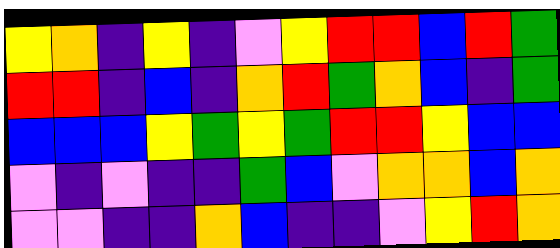[["yellow", "orange", "indigo", "yellow", "indigo", "violet", "yellow", "red", "red", "blue", "red", "green"], ["red", "red", "indigo", "blue", "indigo", "orange", "red", "green", "orange", "blue", "indigo", "green"], ["blue", "blue", "blue", "yellow", "green", "yellow", "green", "red", "red", "yellow", "blue", "blue"], ["violet", "indigo", "violet", "indigo", "indigo", "green", "blue", "violet", "orange", "orange", "blue", "orange"], ["violet", "violet", "indigo", "indigo", "orange", "blue", "indigo", "indigo", "violet", "yellow", "red", "orange"]]